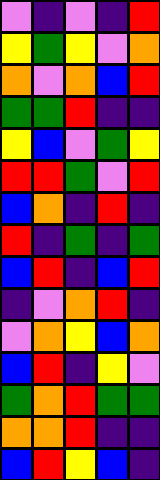[["violet", "indigo", "violet", "indigo", "red"], ["yellow", "green", "yellow", "violet", "orange"], ["orange", "violet", "orange", "blue", "red"], ["green", "green", "red", "indigo", "indigo"], ["yellow", "blue", "violet", "green", "yellow"], ["red", "red", "green", "violet", "red"], ["blue", "orange", "indigo", "red", "indigo"], ["red", "indigo", "green", "indigo", "green"], ["blue", "red", "indigo", "blue", "red"], ["indigo", "violet", "orange", "red", "indigo"], ["violet", "orange", "yellow", "blue", "orange"], ["blue", "red", "indigo", "yellow", "violet"], ["green", "orange", "red", "green", "green"], ["orange", "orange", "red", "indigo", "indigo"], ["blue", "red", "yellow", "blue", "indigo"]]